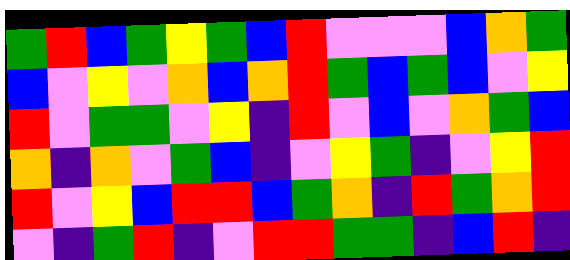[["green", "red", "blue", "green", "yellow", "green", "blue", "red", "violet", "violet", "violet", "blue", "orange", "green"], ["blue", "violet", "yellow", "violet", "orange", "blue", "orange", "red", "green", "blue", "green", "blue", "violet", "yellow"], ["red", "violet", "green", "green", "violet", "yellow", "indigo", "red", "violet", "blue", "violet", "orange", "green", "blue"], ["orange", "indigo", "orange", "violet", "green", "blue", "indigo", "violet", "yellow", "green", "indigo", "violet", "yellow", "red"], ["red", "violet", "yellow", "blue", "red", "red", "blue", "green", "orange", "indigo", "red", "green", "orange", "red"], ["violet", "indigo", "green", "red", "indigo", "violet", "red", "red", "green", "green", "indigo", "blue", "red", "indigo"]]